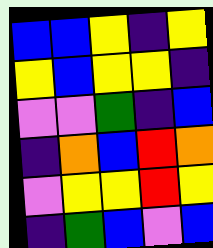[["blue", "blue", "yellow", "indigo", "yellow"], ["yellow", "blue", "yellow", "yellow", "indigo"], ["violet", "violet", "green", "indigo", "blue"], ["indigo", "orange", "blue", "red", "orange"], ["violet", "yellow", "yellow", "red", "yellow"], ["indigo", "green", "blue", "violet", "blue"]]